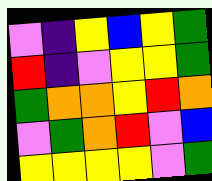[["violet", "indigo", "yellow", "blue", "yellow", "green"], ["red", "indigo", "violet", "yellow", "yellow", "green"], ["green", "orange", "orange", "yellow", "red", "orange"], ["violet", "green", "orange", "red", "violet", "blue"], ["yellow", "yellow", "yellow", "yellow", "violet", "green"]]